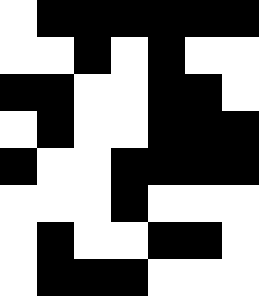[["white", "black", "black", "black", "black", "black", "black"], ["white", "white", "black", "white", "black", "white", "white"], ["black", "black", "white", "white", "black", "black", "white"], ["white", "black", "white", "white", "black", "black", "black"], ["black", "white", "white", "black", "black", "black", "black"], ["white", "white", "white", "black", "white", "white", "white"], ["white", "black", "white", "white", "black", "black", "white"], ["white", "black", "black", "black", "white", "white", "white"]]